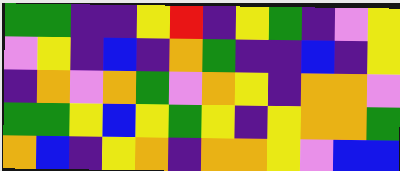[["green", "green", "indigo", "indigo", "yellow", "red", "indigo", "yellow", "green", "indigo", "violet", "yellow"], ["violet", "yellow", "indigo", "blue", "indigo", "orange", "green", "indigo", "indigo", "blue", "indigo", "yellow"], ["indigo", "orange", "violet", "orange", "green", "violet", "orange", "yellow", "indigo", "orange", "orange", "violet"], ["green", "green", "yellow", "blue", "yellow", "green", "yellow", "indigo", "yellow", "orange", "orange", "green"], ["orange", "blue", "indigo", "yellow", "orange", "indigo", "orange", "orange", "yellow", "violet", "blue", "blue"]]